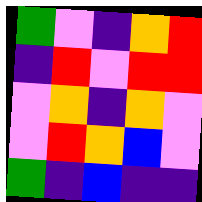[["green", "violet", "indigo", "orange", "red"], ["indigo", "red", "violet", "red", "red"], ["violet", "orange", "indigo", "orange", "violet"], ["violet", "red", "orange", "blue", "violet"], ["green", "indigo", "blue", "indigo", "indigo"]]